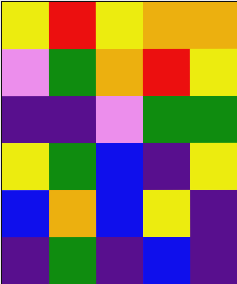[["yellow", "red", "yellow", "orange", "orange"], ["violet", "green", "orange", "red", "yellow"], ["indigo", "indigo", "violet", "green", "green"], ["yellow", "green", "blue", "indigo", "yellow"], ["blue", "orange", "blue", "yellow", "indigo"], ["indigo", "green", "indigo", "blue", "indigo"]]